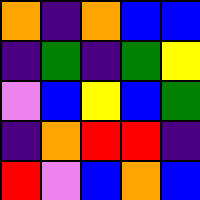[["orange", "indigo", "orange", "blue", "blue"], ["indigo", "green", "indigo", "green", "yellow"], ["violet", "blue", "yellow", "blue", "green"], ["indigo", "orange", "red", "red", "indigo"], ["red", "violet", "blue", "orange", "blue"]]